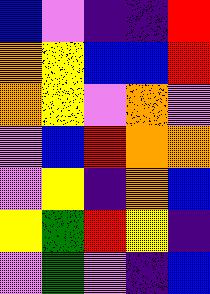[["blue", "violet", "indigo", "indigo", "red"], ["orange", "yellow", "blue", "blue", "red"], ["orange", "yellow", "violet", "orange", "violet"], ["violet", "blue", "red", "orange", "orange"], ["violet", "yellow", "indigo", "orange", "blue"], ["yellow", "green", "red", "yellow", "indigo"], ["violet", "green", "violet", "indigo", "blue"]]